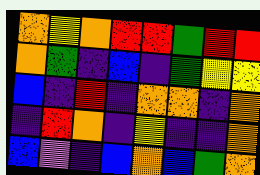[["orange", "yellow", "orange", "red", "red", "green", "red", "red"], ["orange", "green", "indigo", "blue", "indigo", "green", "yellow", "yellow"], ["blue", "indigo", "red", "indigo", "orange", "orange", "indigo", "orange"], ["indigo", "red", "orange", "indigo", "yellow", "indigo", "indigo", "orange"], ["blue", "violet", "indigo", "blue", "orange", "blue", "green", "orange"]]